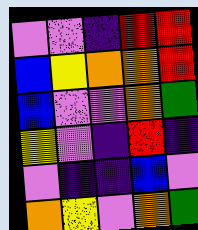[["violet", "violet", "indigo", "red", "red"], ["blue", "yellow", "orange", "orange", "red"], ["blue", "violet", "violet", "orange", "green"], ["yellow", "violet", "indigo", "red", "indigo"], ["violet", "indigo", "indigo", "blue", "violet"], ["orange", "yellow", "violet", "orange", "green"]]